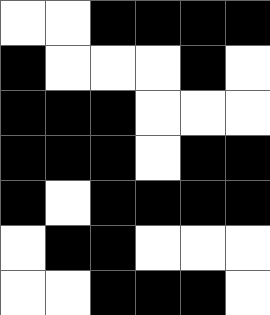[["white", "white", "black", "black", "black", "black"], ["black", "white", "white", "white", "black", "white"], ["black", "black", "black", "white", "white", "white"], ["black", "black", "black", "white", "black", "black"], ["black", "white", "black", "black", "black", "black"], ["white", "black", "black", "white", "white", "white"], ["white", "white", "black", "black", "black", "white"]]